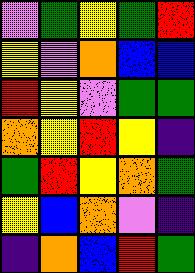[["violet", "green", "yellow", "green", "red"], ["yellow", "violet", "orange", "blue", "blue"], ["red", "yellow", "violet", "green", "green"], ["orange", "yellow", "red", "yellow", "indigo"], ["green", "red", "yellow", "orange", "green"], ["yellow", "blue", "orange", "violet", "indigo"], ["indigo", "orange", "blue", "red", "green"]]